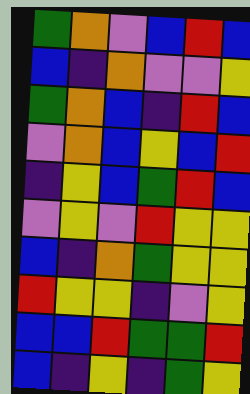[["green", "orange", "violet", "blue", "red", "blue"], ["blue", "indigo", "orange", "violet", "violet", "yellow"], ["green", "orange", "blue", "indigo", "red", "blue"], ["violet", "orange", "blue", "yellow", "blue", "red"], ["indigo", "yellow", "blue", "green", "red", "blue"], ["violet", "yellow", "violet", "red", "yellow", "yellow"], ["blue", "indigo", "orange", "green", "yellow", "yellow"], ["red", "yellow", "yellow", "indigo", "violet", "yellow"], ["blue", "blue", "red", "green", "green", "red"], ["blue", "indigo", "yellow", "indigo", "green", "yellow"]]